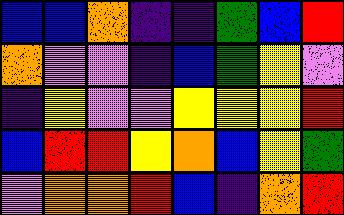[["blue", "blue", "orange", "indigo", "indigo", "green", "blue", "red"], ["orange", "violet", "violet", "indigo", "blue", "green", "yellow", "violet"], ["indigo", "yellow", "violet", "violet", "yellow", "yellow", "yellow", "red"], ["blue", "red", "red", "yellow", "orange", "blue", "yellow", "green"], ["violet", "orange", "orange", "red", "blue", "indigo", "orange", "red"]]